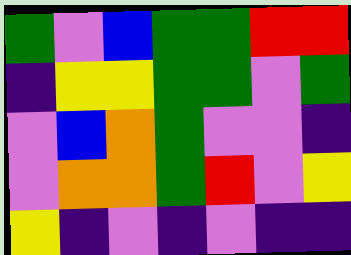[["green", "violet", "blue", "green", "green", "red", "red"], ["indigo", "yellow", "yellow", "green", "green", "violet", "green"], ["violet", "blue", "orange", "green", "violet", "violet", "indigo"], ["violet", "orange", "orange", "green", "red", "violet", "yellow"], ["yellow", "indigo", "violet", "indigo", "violet", "indigo", "indigo"]]